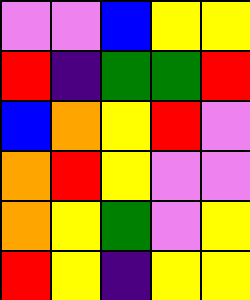[["violet", "violet", "blue", "yellow", "yellow"], ["red", "indigo", "green", "green", "red"], ["blue", "orange", "yellow", "red", "violet"], ["orange", "red", "yellow", "violet", "violet"], ["orange", "yellow", "green", "violet", "yellow"], ["red", "yellow", "indigo", "yellow", "yellow"]]